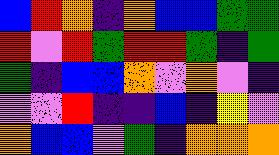[["blue", "red", "orange", "indigo", "orange", "blue", "blue", "green", "green"], ["red", "violet", "red", "green", "red", "red", "green", "indigo", "green"], ["green", "indigo", "blue", "blue", "orange", "violet", "orange", "violet", "indigo"], ["violet", "violet", "red", "indigo", "indigo", "blue", "indigo", "yellow", "violet"], ["orange", "blue", "blue", "violet", "green", "indigo", "orange", "orange", "orange"]]